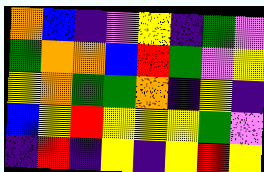[["orange", "blue", "indigo", "violet", "yellow", "indigo", "green", "violet"], ["green", "orange", "orange", "blue", "red", "green", "violet", "yellow"], ["yellow", "orange", "green", "green", "orange", "indigo", "yellow", "indigo"], ["blue", "yellow", "red", "yellow", "yellow", "yellow", "green", "violet"], ["indigo", "red", "indigo", "yellow", "indigo", "yellow", "red", "yellow"]]